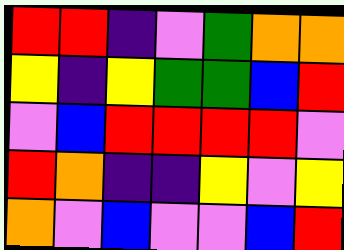[["red", "red", "indigo", "violet", "green", "orange", "orange"], ["yellow", "indigo", "yellow", "green", "green", "blue", "red"], ["violet", "blue", "red", "red", "red", "red", "violet"], ["red", "orange", "indigo", "indigo", "yellow", "violet", "yellow"], ["orange", "violet", "blue", "violet", "violet", "blue", "red"]]